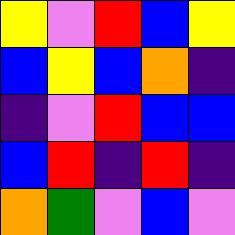[["yellow", "violet", "red", "blue", "yellow"], ["blue", "yellow", "blue", "orange", "indigo"], ["indigo", "violet", "red", "blue", "blue"], ["blue", "red", "indigo", "red", "indigo"], ["orange", "green", "violet", "blue", "violet"]]